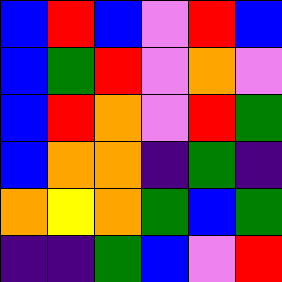[["blue", "red", "blue", "violet", "red", "blue"], ["blue", "green", "red", "violet", "orange", "violet"], ["blue", "red", "orange", "violet", "red", "green"], ["blue", "orange", "orange", "indigo", "green", "indigo"], ["orange", "yellow", "orange", "green", "blue", "green"], ["indigo", "indigo", "green", "blue", "violet", "red"]]